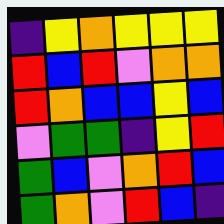[["indigo", "yellow", "orange", "yellow", "yellow", "yellow"], ["red", "blue", "red", "violet", "orange", "orange"], ["red", "orange", "blue", "blue", "yellow", "blue"], ["violet", "green", "green", "indigo", "yellow", "red"], ["green", "blue", "violet", "orange", "red", "blue"], ["green", "orange", "violet", "red", "blue", "indigo"]]